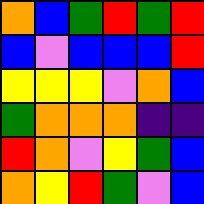[["orange", "blue", "green", "red", "green", "red"], ["blue", "violet", "blue", "blue", "blue", "red"], ["yellow", "yellow", "yellow", "violet", "orange", "blue"], ["green", "orange", "orange", "orange", "indigo", "indigo"], ["red", "orange", "violet", "yellow", "green", "blue"], ["orange", "yellow", "red", "green", "violet", "blue"]]